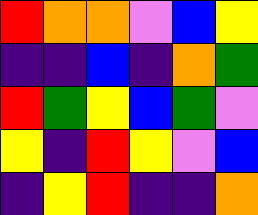[["red", "orange", "orange", "violet", "blue", "yellow"], ["indigo", "indigo", "blue", "indigo", "orange", "green"], ["red", "green", "yellow", "blue", "green", "violet"], ["yellow", "indigo", "red", "yellow", "violet", "blue"], ["indigo", "yellow", "red", "indigo", "indigo", "orange"]]